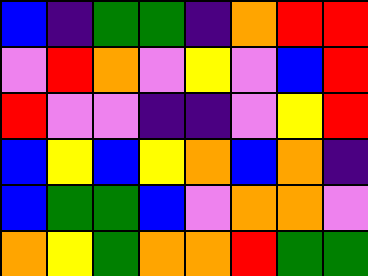[["blue", "indigo", "green", "green", "indigo", "orange", "red", "red"], ["violet", "red", "orange", "violet", "yellow", "violet", "blue", "red"], ["red", "violet", "violet", "indigo", "indigo", "violet", "yellow", "red"], ["blue", "yellow", "blue", "yellow", "orange", "blue", "orange", "indigo"], ["blue", "green", "green", "blue", "violet", "orange", "orange", "violet"], ["orange", "yellow", "green", "orange", "orange", "red", "green", "green"]]